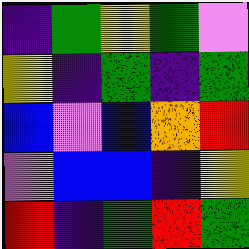[["indigo", "green", "yellow", "green", "violet"], ["yellow", "indigo", "green", "indigo", "green"], ["blue", "violet", "blue", "orange", "red"], ["violet", "blue", "blue", "indigo", "yellow"], ["red", "indigo", "green", "red", "green"]]